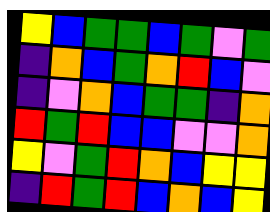[["yellow", "blue", "green", "green", "blue", "green", "violet", "green"], ["indigo", "orange", "blue", "green", "orange", "red", "blue", "violet"], ["indigo", "violet", "orange", "blue", "green", "green", "indigo", "orange"], ["red", "green", "red", "blue", "blue", "violet", "violet", "orange"], ["yellow", "violet", "green", "red", "orange", "blue", "yellow", "yellow"], ["indigo", "red", "green", "red", "blue", "orange", "blue", "yellow"]]